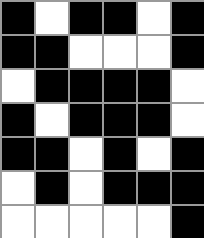[["black", "white", "black", "black", "white", "black"], ["black", "black", "white", "white", "white", "black"], ["white", "black", "black", "black", "black", "white"], ["black", "white", "black", "black", "black", "white"], ["black", "black", "white", "black", "white", "black"], ["white", "black", "white", "black", "black", "black"], ["white", "white", "white", "white", "white", "black"]]